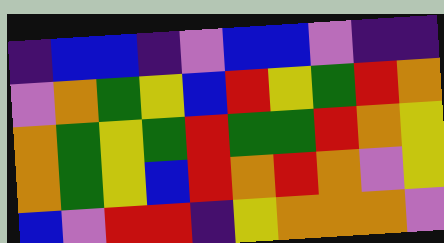[["indigo", "blue", "blue", "indigo", "violet", "blue", "blue", "violet", "indigo", "indigo"], ["violet", "orange", "green", "yellow", "blue", "red", "yellow", "green", "red", "orange"], ["orange", "green", "yellow", "green", "red", "green", "green", "red", "orange", "yellow"], ["orange", "green", "yellow", "blue", "red", "orange", "red", "orange", "violet", "yellow"], ["blue", "violet", "red", "red", "indigo", "yellow", "orange", "orange", "orange", "violet"]]